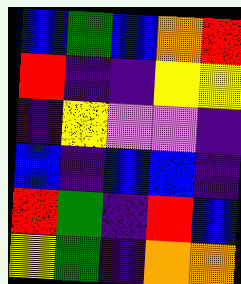[["blue", "green", "blue", "orange", "red"], ["red", "indigo", "indigo", "yellow", "yellow"], ["indigo", "yellow", "violet", "violet", "indigo"], ["blue", "indigo", "blue", "blue", "indigo"], ["red", "green", "indigo", "red", "blue"], ["yellow", "green", "indigo", "orange", "orange"]]